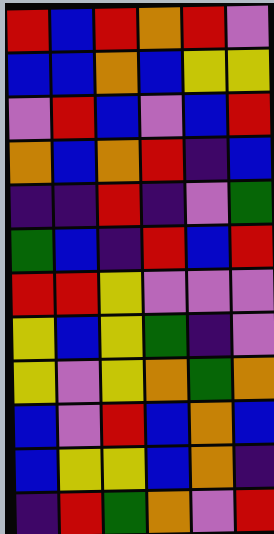[["red", "blue", "red", "orange", "red", "violet"], ["blue", "blue", "orange", "blue", "yellow", "yellow"], ["violet", "red", "blue", "violet", "blue", "red"], ["orange", "blue", "orange", "red", "indigo", "blue"], ["indigo", "indigo", "red", "indigo", "violet", "green"], ["green", "blue", "indigo", "red", "blue", "red"], ["red", "red", "yellow", "violet", "violet", "violet"], ["yellow", "blue", "yellow", "green", "indigo", "violet"], ["yellow", "violet", "yellow", "orange", "green", "orange"], ["blue", "violet", "red", "blue", "orange", "blue"], ["blue", "yellow", "yellow", "blue", "orange", "indigo"], ["indigo", "red", "green", "orange", "violet", "red"]]